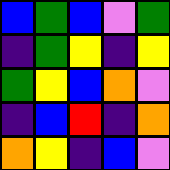[["blue", "green", "blue", "violet", "green"], ["indigo", "green", "yellow", "indigo", "yellow"], ["green", "yellow", "blue", "orange", "violet"], ["indigo", "blue", "red", "indigo", "orange"], ["orange", "yellow", "indigo", "blue", "violet"]]